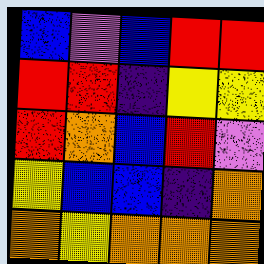[["blue", "violet", "blue", "red", "red"], ["red", "red", "indigo", "yellow", "yellow"], ["red", "orange", "blue", "red", "violet"], ["yellow", "blue", "blue", "indigo", "orange"], ["orange", "yellow", "orange", "orange", "orange"]]